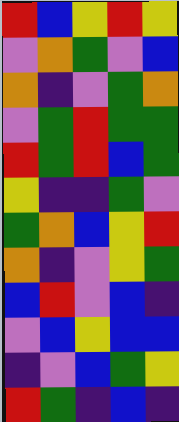[["red", "blue", "yellow", "red", "yellow"], ["violet", "orange", "green", "violet", "blue"], ["orange", "indigo", "violet", "green", "orange"], ["violet", "green", "red", "green", "green"], ["red", "green", "red", "blue", "green"], ["yellow", "indigo", "indigo", "green", "violet"], ["green", "orange", "blue", "yellow", "red"], ["orange", "indigo", "violet", "yellow", "green"], ["blue", "red", "violet", "blue", "indigo"], ["violet", "blue", "yellow", "blue", "blue"], ["indigo", "violet", "blue", "green", "yellow"], ["red", "green", "indigo", "blue", "indigo"]]